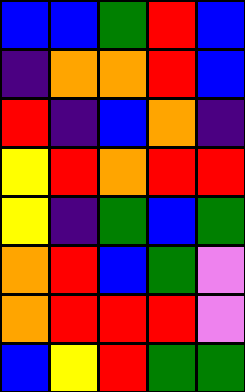[["blue", "blue", "green", "red", "blue"], ["indigo", "orange", "orange", "red", "blue"], ["red", "indigo", "blue", "orange", "indigo"], ["yellow", "red", "orange", "red", "red"], ["yellow", "indigo", "green", "blue", "green"], ["orange", "red", "blue", "green", "violet"], ["orange", "red", "red", "red", "violet"], ["blue", "yellow", "red", "green", "green"]]